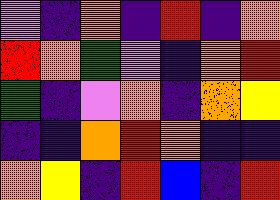[["violet", "indigo", "orange", "indigo", "red", "indigo", "orange"], ["red", "orange", "green", "violet", "indigo", "orange", "red"], ["green", "indigo", "violet", "orange", "indigo", "orange", "yellow"], ["indigo", "indigo", "orange", "red", "orange", "indigo", "indigo"], ["orange", "yellow", "indigo", "red", "blue", "indigo", "red"]]